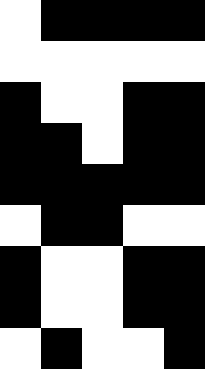[["white", "black", "black", "black", "black"], ["white", "white", "white", "white", "white"], ["black", "white", "white", "black", "black"], ["black", "black", "white", "black", "black"], ["black", "black", "black", "black", "black"], ["white", "black", "black", "white", "white"], ["black", "white", "white", "black", "black"], ["black", "white", "white", "black", "black"], ["white", "black", "white", "white", "black"]]